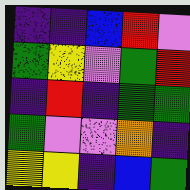[["indigo", "indigo", "blue", "red", "violet"], ["green", "yellow", "violet", "green", "red"], ["indigo", "red", "indigo", "green", "green"], ["green", "violet", "violet", "orange", "indigo"], ["yellow", "yellow", "indigo", "blue", "green"]]